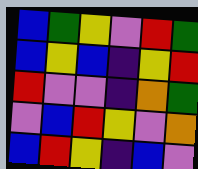[["blue", "green", "yellow", "violet", "red", "green"], ["blue", "yellow", "blue", "indigo", "yellow", "red"], ["red", "violet", "violet", "indigo", "orange", "green"], ["violet", "blue", "red", "yellow", "violet", "orange"], ["blue", "red", "yellow", "indigo", "blue", "violet"]]